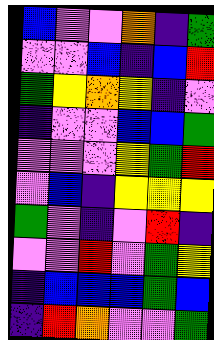[["blue", "violet", "violet", "orange", "indigo", "green"], ["violet", "violet", "blue", "indigo", "blue", "red"], ["green", "yellow", "orange", "yellow", "indigo", "violet"], ["indigo", "violet", "violet", "blue", "blue", "green"], ["violet", "violet", "violet", "yellow", "green", "red"], ["violet", "blue", "indigo", "yellow", "yellow", "yellow"], ["green", "violet", "indigo", "violet", "red", "indigo"], ["violet", "violet", "red", "violet", "green", "yellow"], ["indigo", "blue", "blue", "blue", "green", "blue"], ["indigo", "red", "orange", "violet", "violet", "green"]]